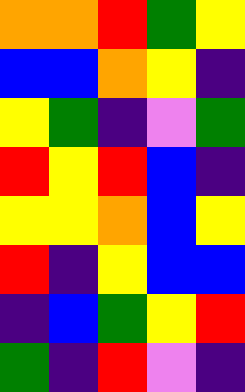[["orange", "orange", "red", "green", "yellow"], ["blue", "blue", "orange", "yellow", "indigo"], ["yellow", "green", "indigo", "violet", "green"], ["red", "yellow", "red", "blue", "indigo"], ["yellow", "yellow", "orange", "blue", "yellow"], ["red", "indigo", "yellow", "blue", "blue"], ["indigo", "blue", "green", "yellow", "red"], ["green", "indigo", "red", "violet", "indigo"]]